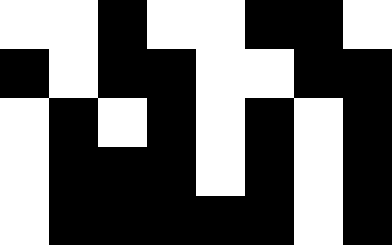[["white", "white", "black", "white", "white", "black", "black", "white"], ["black", "white", "black", "black", "white", "white", "black", "black"], ["white", "black", "white", "black", "white", "black", "white", "black"], ["white", "black", "black", "black", "white", "black", "white", "black"], ["white", "black", "black", "black", "black", "black", "white", "black"]]